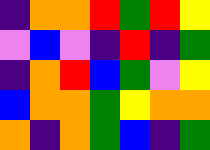[["indigo", "orange", "orange", "red", "green", "red", "yellow"], ["violet", "blue", "violet", "indigo", "red", "indigo", "green"], ["indigo", "orange", "red", "blue", "green", "violet", "yellow"], ["blue", "orange", "orange", "green", "yellow", "orange", "orange"], ["orange", "indigo", "orange", "green", "blue", "indigo", "green"]]